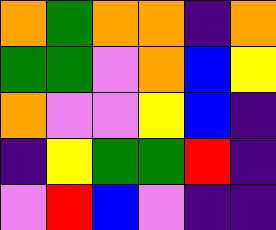[["orange", "green", "orange", "orange", "indigo", "orange"], ["green", "green", "violet", "orange", "blue", "yellow"], ["orange", "violet", "violet", "yellow", "blue", "indigo"], ["indigo", "yellow", "green", "green", "red", "indigo"], ["violet", "red", "blue", "violet", "indigo", "indigo"]]